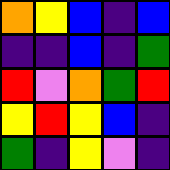[["orange", "yellow", "blue", "indigo", "blue"], ["indigo", "indigo", "blue", "indigo", "green"], ["red", "violet", "orange", "green", "red"], ["yellow", "red", "yellow", "blue", "indigo"], ["green", "indigo", "yellow", "violet", "indigo"]]